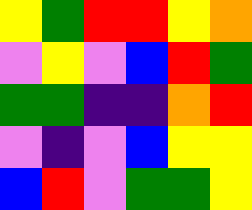[["yellow", "green", "red", "red", "yellow", "orange"], ["violet", "yellow", "violet", "blue", "red", "green"], ["green", "green", "indigo", "indigo", "orange", "red"], ["violet", "indigo", "violet", "blue", "yellow", "yellow"], ["blue", "red", "violet", "green", "green", "yellow"]]